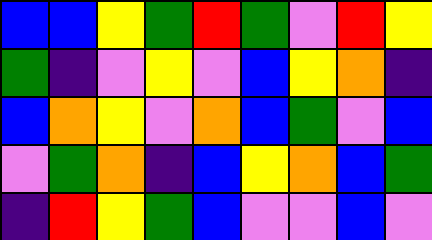[["blue", "blue", "yellow", "green", "red", "green", "violet", "red", "yellow"], ["green", "indigo", "violet", "yellow", "violet", "blue", "yellow", "orange", "indigo"], ["blue", "orange", "yellow", "violet", "orange", "blue", "green", "violet", "blue"], ["violet", "green", "orange", "indigo", "blue", "yellow", "orange", "blue", "green"], ["indigo", "red", "yellow", "green", "blue", "violet", "violet", "blue", "violet"]]